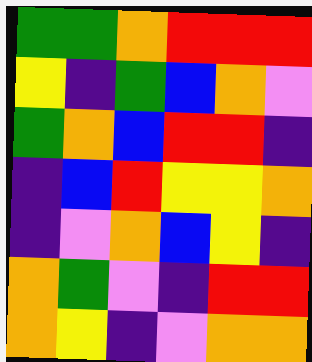[["green", "green", "orange", "red", "red", "red"], ["yellow", "indigo", "green", "blue", "orange", "violet"], ["green", "orange", "blue", "red", "red", "indigo"], ["indigo", "blue", "red", "yellow", "yellow", "orange"], ["indigo", "violet", "orange", "blue", "yellow", "indigo"], ["orange", "green", "violet", "indigo", "red", "red"], ["orange", "yellow", "indigo", "violet", "orange", "orange"]]